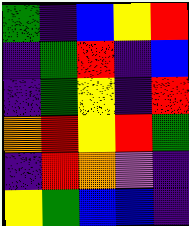[["green", "indigo", "blue", "yellow", "red"], ["indigo", "green", "red", "indigo", "blue"], ["indigo", "green", "yellow", "indigo", "red"], ["orange", "red", "yellow", "red", "green"], ["indigo", "red", "orange", "violet", "indigo"], ["yellow", "green", "blue", "blue", "indigo"]]